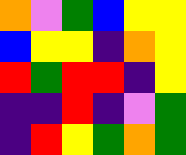[["orange", "violet", "green", "blue", "yellow", "yellow"], ["blue", "yellow", "yellow", "indigo", "orange", "yellow"], ["red", "green", "red", "red", "indigo", "yellow"], ["indigo", "indigo", "red", "indigo", "violet", "green"], ["indigo", "red", "yellow", "green", "orange", "green"]]